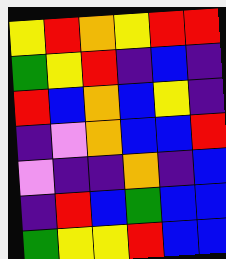[["yellow", "red", "orange", "yellow", "red", "red"], ["green", "yellow", "red", "indigo", "blue", "indigo"], ["red", "blue", "orange", "blue", "yellow", "indigo"], ["indigo", "violet", "orange", "blue", "blue", "red"], ["violet", "indigo", "indigo", "orange", "indigo", "blue"], ["indigo", "red", "blue", "green", "blue", "blue"], ["green", "yellow", "yellow", "red", "blue", "blue"]]